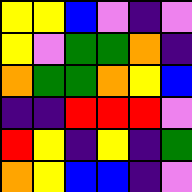[["yellow", "yellow", "blue", "violet", "indigo", "violet"], ["yellow", "violet", "green", "green", "orange", "indigo"], ["orange", "green", "green", "orange", "yellow", "blue"], ["indigo", "indigo", "red", "red", "red", "violet"], ["red", "yellow", "indigo", "yellow", "indigo", "green"], ["orange", "yellow", "blue", "blue", "indigo", "violet"]]